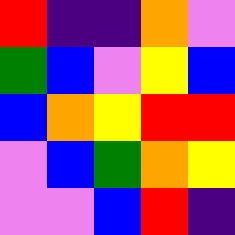[["red", "indigo", "indigo", "orange", "violet"], ["green", "blue", "violet", "yellow", "blue"], ["blue", "orange", "yellow", "red", "red"], ["violet", "blue", "green", "orange", "yellow"], ["violet", "violet", "blue", "red", "indigo"]]